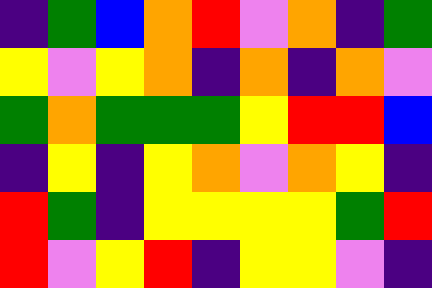[["indigo", "green", "blue", "orange", "red", "violet", "orange", "indigo", "green"], ["yellow", "violet", "yellow", "orange", "indigo", "orange", "indigo", "orange", "violet"], ["green", "orange", "green", "green", "green", "yellow", "red", "red", "blue"], ["indigo", "yellow", "indigo", "yellow", "orange", "violet", "orange", "yellow", "indigo"], ["red", "green", "indigo", "yellow", "yellow", "yellow", "yellow", "green", "red"], ["red", "violet", "yellow", "red", "indigo", "yellow", "yellow", "violet", "indigo"]]